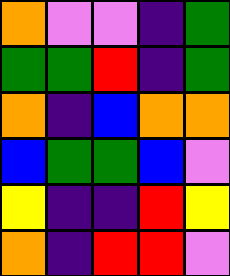[["orange", "violet", "violet", "indigo", "green"], ["green", "green", "red", "indigo", "green"], ["orange", "indigo", "blue", "orange", "orange"], ["blue", "green", "green", "blue", "violet"], ["yellow", "indigo", "indigo", "red", "yellow"], ["orange", "indigo", "red", "red", "violet"]]